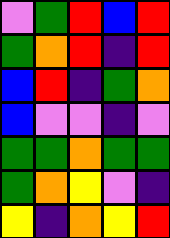[["violet", "green", "red", "blue", "red"], ["green", "orange", "red", "indigo", "red"], ["blue", "red", "indigo", "green", "orange"], ["blue", "violet", "violet", "indigo", "violet"], ["green", "green", "orange", "green", "green"], ["green", "orange", "yellow", "violet", "indigo"], ["yellow", "indigo", "orange", "yellow", "red"]]